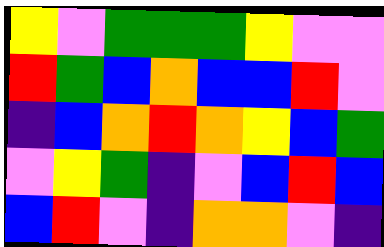[["yellow", "violet", "green", "green", "green", "yellow", "violet", "violet"], ["red", "green", "blue", "orange", "blue", "blue", "red", "violet"], ["indigo", "blue", "orange", "red", "orange", "yellow", "blue", "green"], ["violet", "yellow", "green", "indigo", "violet", "blue", "red", "blue"], ["blue", "red", "violet", "indigo", "orange", "orange", "violet", "indigo"]]